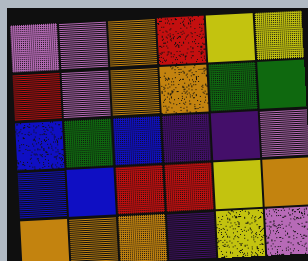[["violet", "violet", "orange", "red", "yellow", "yellow"], ["red", "violet", "orange", "orange", "green", "green"], ["blue", "green", "blue", "indigo", "indigo", "violet"], ["blue", "blue", "red", "red", "yellow", "orange"], ["orange", "orange", "orange", "indigo", "yellow", "violet"]]